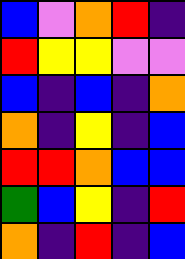[["blue", "violet", "orange", "red", "indigo"], ["red", "yellow", "yellow", "violet", "violet"], ["blue", "indigo", "blue", "indigo", "orange"], ["orange", "indigo", "yellow", "indigo", "blue"], ["red", "red", "orange", "blue", "blue"], ["green", "blue", "yellow", "indigo", "red"], ["orange", "indigo", "red", "indigo", "blue"]]